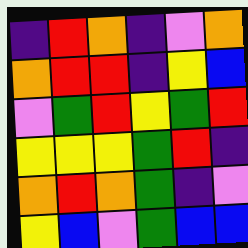[["indigo", "red", "orange", "indigo", "violet", "orange"], ["orange", "red", "red", "indigo", "yellow", "blue"], ["violet", "green", "red", "yellow", "green", "red"], ["yellow", "yellow", "yellow", "green", "red", "indigo"], ["orange", "red", "orange", "green", "indigo", "violet"], ["yellow", "blue", "violet", "green", "blue", "blue"]]